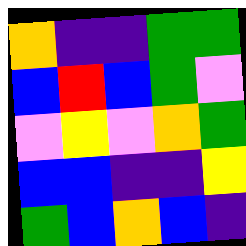[["orange", "indigo", "indigo", "green", "green"], ["blue", "red", "blue", "green", "violet"], ["violet", "yellow", "violet", "orange", "green"], ["blue", "blue", "indigo", "indigo", "yellow"], ["green", "blue", "orange", "blue", "indigo"]]